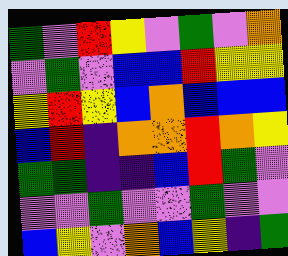[["green", "violet", "red", "yellow", "violet", "green", "violet", "orange"], ["violet", "green", "violet", "blue", "blue", "red", "yellow", "yellow"], ["yellow", "red", "yellow", "blue", "orange", "blue", "blue", "blue"], ["blue", "red", "indigo", "orange", "orange", "red", "orange", "yellow"], ["green", "green", "indigo", "indigo", "blue", "red", "green", "violet"], ["violet", "violet", "green", "violet", "violet", "green", "violet", "violet"], ["blue", "yellow", "violet", "orange", "blue", "yellow", "indigo", "green"]]